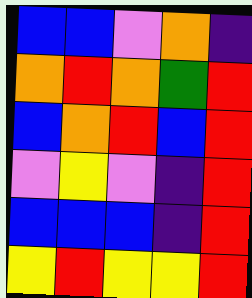[["blue", "blue", "violet", "orange", "indigo"], ["orange", "red", "orange", "green", "red"], ["blue", "orange", "red", "blue", "red"], ["violet", "yellow", "violet", "indigo", "red"], ["blue", "blue", "blue", "indigo", "red"], ["yellow", "red", "yellow", "yellow", "red"]]